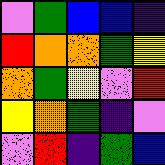[["violet", "green", "blue", "blue", "indigo"], ["red", "orange", "orange", "green", "yellow"], ["orange", "green", "yellow", "violet", "red"], ["yellow", "orange", "green", "indigo", "violet"], ["violet", "red", "indigo", "green", "blue"]]